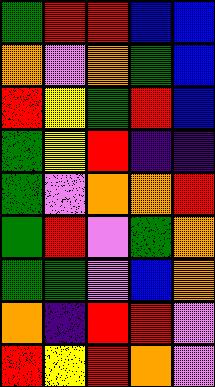[["green", "red", "red", "blue", "blue"], ["orange", "violet", "orange", "green", "blue"], ["red", "yellow", "green", "red", "blue"], ["green", "yellow", "red", "indigo", "indigo"], ["green", "violet", "orange", "orange", "red"], ["green", "red", "violet", "green", "orange"], ["green", "green", "violet", "blue", "orange"], ["orange", "indigo", "red", "red", "violet"], ["red", "yellow", "red", "orange", "violet"]]